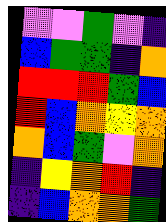[["violet", "violet", "green", "violet", "indigo"], ["blue", "green", "green", "indigo", "orange"], ["red", "red", "red", "green", "blue"], ["red", "blue", "orange", "yellow", "orange"], ["orange", "blue", "green", "violet", "orange"], ["indigo", "yellow", "orange", "red", "indigo"], ["indigo", "blue", "orange", "orange", "green"]]